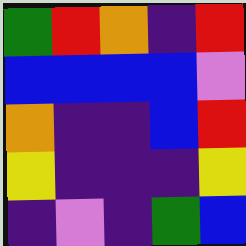[["green", "red", "orange", "indigo", "red"], ["blue", "blue", "blue", "blue", "violet"], ["orange", "indigo", "indigo", "blue", "red"], ["yellow", "indigo", "indigo", "indigo", "yellow"], ["indigo", "violet", "indigo", "green", "blue"]]